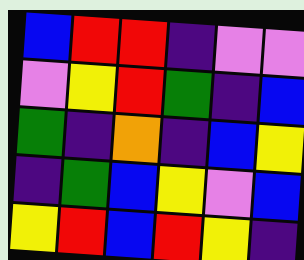[["blue", "red", "red", "indigo", "violet", "violet"], ["violet", "yellow", "red", "green", "indigo", "blue"], ["green", "indigo", "orange", "indigo", "blue", "yellow"], ["indigo", "green", "blue", "yellow", "violet", "blue"], ["yellow", "red", "blue", "red", "yellow", "indigo"]]